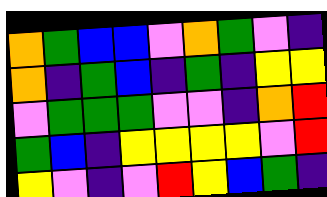[["orange", "green", "blue", "blue", "violet", "orange", "green", "violet", "indigo"], ["orange", "indigo", "green", "blue", "indigo", "green", "indigo", "yellow", "yellow"], ["violet", "green", "green", "green", "violet", "violet", "indigo", "orange", "red"], ["green", "blue", "indigo", "yellow", "yellow", "yellow", "yellow", "violet", "red"], ["yellow", "violet", "indigo", "violet", "red", "yellow", "blue", "green", "indigo"]]